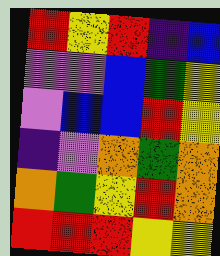[["red", "yellow", "red", "indigo", "blue"], ["violet", "violet", "blue", "green", "yellow"], ["violet", "blue", "blue", "red", "yellow"], ["indigo", "violet", "orange", "green", "orange"], ["orange", "green", "yellow", "red", "orange"], ["red", "red", "red", "yellow", "yellow"]]